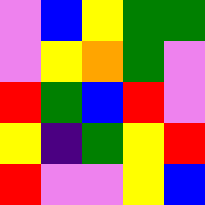[["violet", "blue", "yellow", "green", "green"], ["violet", "yellow", "orange", "green", "violet"], ["red", "green", "blue", "red", "violet"], ["yellow", "indigo", "green", "yellow", "red"], ["red", "violet", "violet", "yellow", "blue"]]